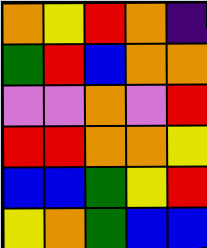[["orange", "yellow", "red", "orange", "indigo"], ["green", "red", "blue", "orange", "orange"], ["violet", "violet", "orange", "violet", "red"], ["red", "red", "orange", "orange", "yellow"], ["blue", "blue", "green", "yellow", "red"], ["yellow", "orange", "green", "blue", "blue"]]